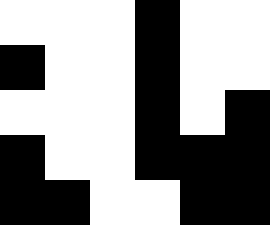[["white", "white", "white", "black", "white", "white"], ["black", "white", "white", "black", "white", "white"], ["white", "white", "white", "black", "white", "black"], ["black", "white", "white", "black", "black", "black"], ["black", "black", "white", "white", "black", "black"]]